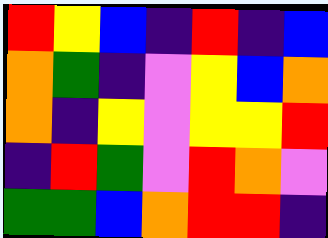[["red", "yellow", "blue", "indigo", "red", "indigo", "blue"], ["orange", "green", "indigo", "violet", "yellow", "blue", "orange"], ["orange", "indigo", "yellow", "violet", "yellow", "yellow", "red"], ["indigo", "red", "green", "violet", "red", "orange", "violet"], ["green", "green", "blue", "orange", "red", "red", "indigo"]]